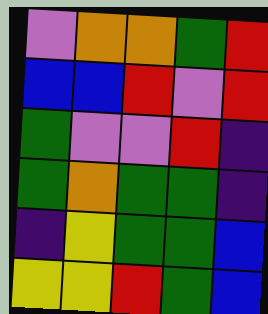[["violet", "orange", "orange", "green", "red"], ["blue", "blue", "red", "violet", "red"], ["green", "violet", "violet", "red", "indigo"], ["green", "orange", "green", "green", "indigo"], ["indigo", "yellow", "green", "green", "blue"], ["yellow", "yellow", "red", "green", "blue"]]